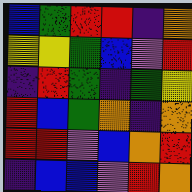[["blue", "green", "red", "red", "indigo", "orange"], ["yellow", "yellow", "green", "blue", "violet", "red"], ["indigo", "red", "green", "indigo", "green", "yellow"], ["red", "blue", "green", "orange", "indigo", "orange"], ["red", "red", "violet", "blue", "orange", "red"], ["indigo", "blue", "blue", "violet", "red", "orange"]]